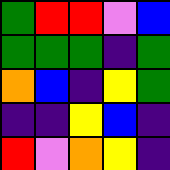[["green", "red", "red", "violet", "blue"], ["green", "green", "green", "indigo", "green"], ["orange", "blue", "indigo", "yellow", "green"], ["indigo", "indigo", "yellow", "blue", "indigo"], ["red", "violet", "orange", "yellow", "indigo"]]